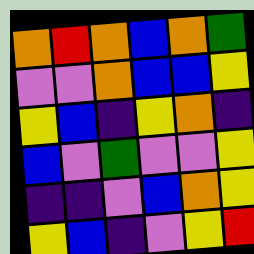[["orange", "red", "orange", "blue", "orange", "green"], ["violet", "violet", "orange", "blue", "blue", "yellow"], ["yellow", "blue", "indigo", "yellow", "orange", "indigo"], ["blue", "violet", "green", "violet", "violet", "yellow"], ["indigo", "indigo", "violet", "blue", "orange", "yellow"], ["yellow", "blue", "indigo", "violet", "yellow", "red"]]